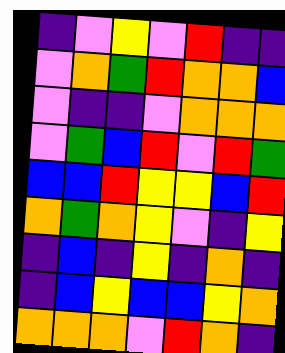[["indigo", "violet", "yellow", "violet", "red", "indigo", "indigo"], ["violet", "orange", "green", "red", "orange", "orange", "blue"], ["violet", "indigo", "indigo", "violet", "orange", "orange", "orange"], ["violet", "green", "blue", "red", "violet", "red", "green"], ["blue", "blue", "red", "yellow", "yellow", "blue", "red"], ["orange", "green", "orange", "yellow", "violet", "indigo", "yellow"], ["indigo", "blue", "indigo", "yellow", "indigo", "orange", "indigo"], ["indigo", "blue", "yellow", "blue", "blue", "yellow", "orange"], ["orange", "orange", "orange", "violet", "red", "orange", "indigo"]]